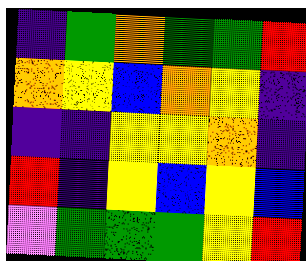[["indigo", "green", "orange", "green", "green", "red"], ["orange", "yellow", "blue", "orange", "yellow", "indigo"], ["indigo", "indigo", "yellow", "yellow", "orange", "indigo"], ["red", "indigo", "yellow", "blue", "yellow", "blue"], ["violet", "green", "green", "green", "yellow", "red"]]